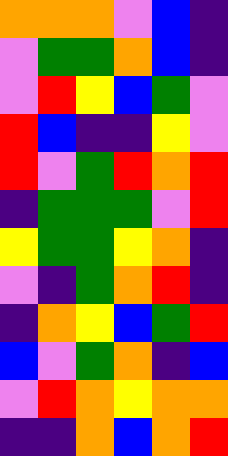[["orange", "orange", "orange", "violet", "blue", "indigo"], ["violet", "green", "green", "orange", "blue", "indigo"], ["violet", "red", "yellow", "blue", "green", "violet"], ["red", "blue", "indigo", "indigo", "yellow", "violet"], ["red", "violet", "green", "red", "orange", "red"], ["indigo", "green", "green", "green", "violet", "red"], ["yellow", "green", "green", "yellow", "orange", "indigo"], ["violet", "indigo", "green", "orange", "red", "indigo"], ["indigo", "orange", "yellow", "blue", "green", "red"], ["blue", "violet", "green", "orange", "indigo", "blue"], ["violet", "red", "orange", "yellow", "orange", "orange"], ["indigo", "indigo", "orange", "blue", "orange", "red"]]